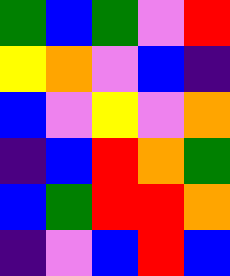[["green", "blue", "green", "violet", "red"], ["yellow", "orange", "violet", "blue", "indigo"], ["blue", "violet", "yellow", "violet", "orange"], ["indigo", "blue", "red", "orange", "green"], ["blue", "green", "red", "red", "orange"], ["indigo", "violet", "blue", "red", "blue"]]